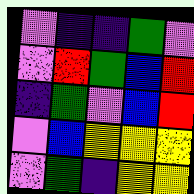[["violet", "indigo", "indigo", "green", "violet"], ["violet", "red", "green", "blue", "red"], ["indigo", "green", "violet", "blue", "red"], ["violet", "blue", "yellow", "yellow", "yellow"], ["violet", "green", "indigo", "yellow", "yellow"]]